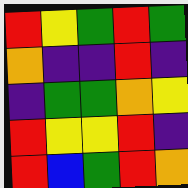[["red", "yellow", "green", "red", "green"], ["orange", "indigo", "indigo", "red", "indigo"], ["indigo", "green", "green", "orange", "yellow"], ["red", "yellow", "yellow", "red", "indigo"], ["red", "blue", "green", "red", "orange"]]